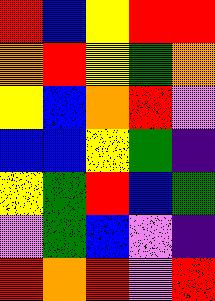[["red", "blue", "yellow", "red", "red"], ["orange", "red", "yellow", "green", "orange"], ["yellow", "blue", "orange", "red", "violet"], ["blue", "blue", "yellow", "green", "indigo"], ["yellow", "green", "red", "blue", "green"], ["violet", "green", "blue", "violet", "indigo"], ["red", "orange", "red", "violet", "red"]]